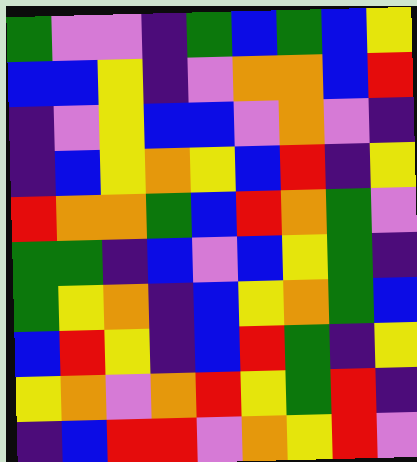[["green", "violet", "violet", "indigo", "green", "blue", "green", "blue", "yellow"], ["blue", "blue", "yellow", "indigo", "violet", "orange", "orange", "blue", "red"], ["indigo", "violet", "yellow", "blue", "blue", "violet", "orange", "violet", "indigo"], ["indigo", "blue", "yellow", "orange", "yellow", "blue", "red", "indigo", "yellow"], ["red", "orange", "orange", "green", "blue", "red", "orange", "green", "violet"], ["green", "green", "indigo", "blue", "violet", "blue", "yellow", "green", "indigo"], ["green", "yellow", "orange", "indigo", "blue", "yellow", "orange", "green", "blue"], ["blue", "red", "yellow", "indigo", "blue", "red", "green", "indigo", "yellow"], ["yellow", "orange", "violet", "orange", "red", "yellow", "green", "red", "indigo"], ["indigo", "blue", "red", "red", "violet", "orange", "yellow", "red", "violet"]]